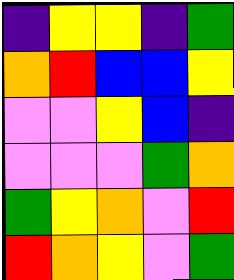[["indigo", "yellow", "yellow", "indigo", "green"], ["orange", "red", "blue", "blue", "yellow"], ["violet", "violet", "yellow", "blue", "indigo"], ["violet", "violet", "violet", "green", "orange"], ["green", "yellow", "orange", "violet", "red"], ["red", "orange", "yellow", "violet", "green"]]